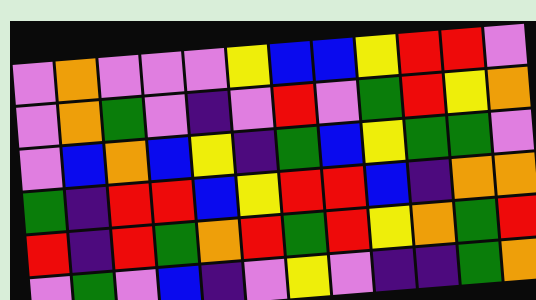[["violet", "orange", "violet", "violet", "violet", "yellow", "blue", "blue", "yellow", "red", "red", "violet"], ["violet", "orange", "green", "violet", "indigo", "violet", "red", "violet", "green", "red", "yellow", "orange"], ["violet", "blue", "orange", "blue", "yellow", "indigo", "green", "blue", "yellow", "green", "green", "violet"], ["green", "indigo", "red", "red", "blue", "yellow", "red", "red", "blue", "indigo", "orange", "orange"], ["red", "indigo", "red", "green", "orange", "red", "green", "red", "yellow", "orange", "green", "red"], ["violet", "green", "violet", "blue", "indigo", "violet", "yellow", "violet", "indigo", "indigo", "green", "orange"]]